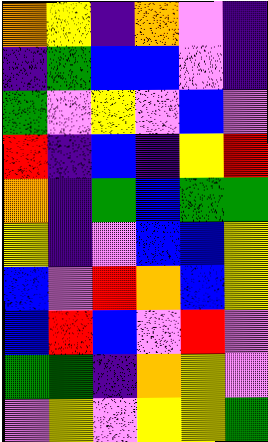[["orange", "yellow", "indigo", "orange", "violet", "indigo"], ["indigo", "green", "blue", "blue", "violet", "indigo"], ["green", "violet", "yellow", "violet", "blue", "violet"], ["red", "indigo", "blue", "indigo", "yellow", "red"], ["orange", "indigo", "green", "blue", "green", "green"], ["yellow", "indigo", "violet", "blue", "blue", "yellow"], ["blue", "violet", "red", "orange", "blue", "yellow"], ["blue", "red", "blue", "violet", "red", "violet"], ["green", "green", "indigo", "orange", "yellow", "violet"], ["violet", "yellow", "violet", "yellow", "yellow", "green"]]